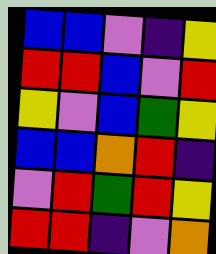[["blue", "blue", "violet", "indigo", "yellow"], ["red", "red", "blue", "violet", "red"], ["yellow", "violet", "blue", "green", "yellow"], ["blue", "blue", "orange", "red", "indigo"], ["violet", "red", "green", "red", "yellow"], ["red", "red", "indigo", "violet", "orange"]]